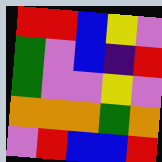[["red", "red", "blue", "yellow", "violet"], ["green", "violet", "blue", "indigo", "red"], ["green", "violet", "violet", "yellow", "violet"], ["orange", "orange", "orange", "green", "orange"], ["violet", "red", "blue", "blue", "red"]]